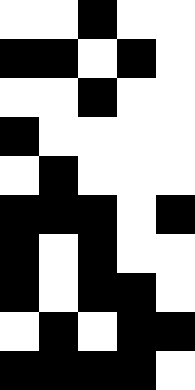[["white", "white", "black", "white", "white"], ["black", "black", "white", "black", "white"], ["white", "white", "black", "white", "white"], ["black", "white", "white", "white", "white"], ["white", "black", "white", "white", "white"], ["black", "black", "black", "white", "black"], ["black", "white", "black", "white", "white"], ["black", "white", "black", "black", "white"], ["white", "black", "white", "black", "black"], ["black", "black", "black", "black", "white"]]